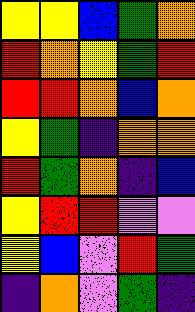[["yellow", "yellow", "blue", "green", "orange"], ["red", "orange", "yellow", "green", "red"], ["red", "red", "orange", "blue", "orange"], ["yellow", "green", "indigo", "orange", "orange"], ["red", "green", "orange", "indigo", "blue"], ["yellow", "red", "red", "violet", "violet"], ["yellow", "blue", "violet", "red", "green"], ["indigo", "orange", "violet", "green", "indigo"]]